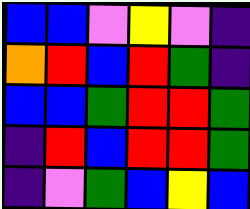[["blue", "blue", "violet", "yellow", "violet", "indigo"], ["orange", "red", "blue", "red", "green", "indigo"], ["blue", "blue", "green", "red", "red", "green"], ["indigo", "red", "blue", "red", "red", "green"], ["indigo", "violet", "green", "blue", "yellow", "blue"]]